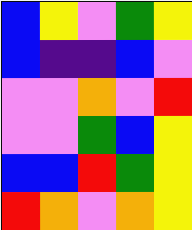[["blue", "yellow", "violet", "green", "yellow"], ["blue", "indigo", "indigo", "blue", "violet"], ["violet", "violet", "orange", "violet", "red"], ["violet", "violet", "green", "blue", "yellow"], ["blue", "blue", "red", "green", "yellow"], ["red", "orange", "violet", "orange", "yellow"]]